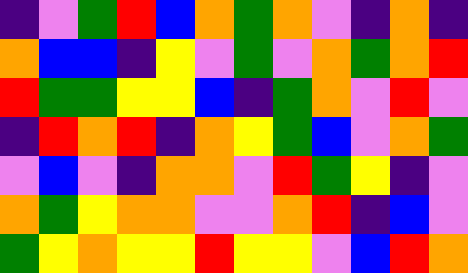[["indigo", "violet", "green", "red", "blue", "orange", "green", "orange", "violet", "indigo", "orange", "indigo"], ["orange", "blue", "blue", "indigo", "yellow", "violet", "green", "violet", "orange", "green", "orange", "red"], ["red", "green", "green", "yellow", "yellow", "blue", "indigo", "green", "orange", "violet", "red", "violet"], ["indigo", "red", "orange", "red", "indigo", "orange", "yellow", "green", "blue", "violet", "orange", "green"], ["violet", "blue", "violet", "indigo", "orange", "orange", "violet", "red", "green", "yellow", "indigo", "violet"], ["orange", "green", "yellow", "orange", "orange", "violet", "violet", "orange", "red", "indigo", "blue", "violet"], ["green", "yellow", "orange", "yellow", "yellow", "red", "yellow", "yellow", "violet", "blue", "red", "orange"]]